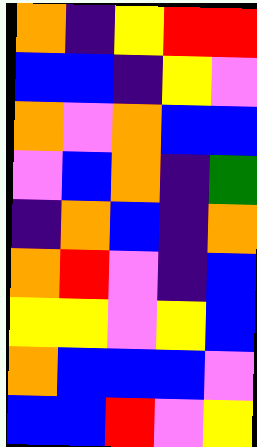[["orange", "indigo", "yellow", "red", "red"], ["blue", "blue", "indigo", "yellow", "violet"], ["orange", "violet", "orange", "blue", "blue"], ["violet", "blue", "orange", "indigo", "green"], ["indigo", "orange", "blue", "indigo", "orange"], ["orange", "red", "violet", "indigo", "blue"], ["yellow", "yellow", "violet", "yellow", "blue"], ["orange", "blue", "blue", "blue", "violet"], ["blue", "blue", "red", "violet", "yellow"]]